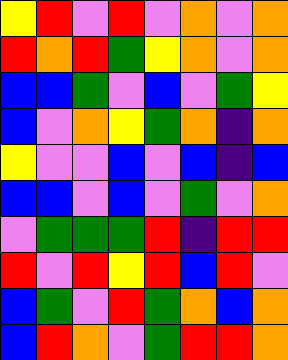[["yellow", "red", "violet", "red", "violet", "orange", "violet", "orange"], ["red", "orange", "red", "green", "yellow", "orange", "violet", "orange"], ["blue", "blue", "green", "violet", "blue", "violet", "green", "yellow"], ["blue", "violet", "orange", "yellow", "green", "orange", "indigo", "orange"], ["yellow", "violet", "violet", "blue", "violet", "blue", "indigo", "blue"], ["blue", "blue", "violet", "blue", "violet", "green", "violet", "orange"], ["violet", "green", "green", "green", "red", "indigo", "red", "red"], ["red", "violet", "red", "yellow", "red", "blue", "red", "violet"], ["blue", "green", "violet", "red", "green", "orange", "blue", "orange"], ["blue", "red", "orange", "violet", "green", "red", "red", "orange"]]